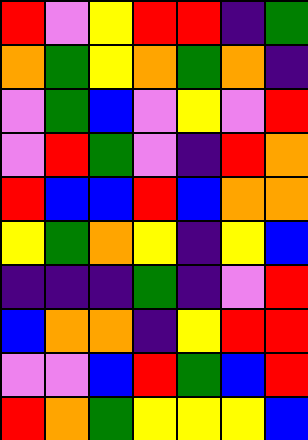[["red", "violet", "yellow", "red", "red", "indigo", "green"], ["orange", "green", "yellow", "orange", "green", "orange", "indigo"], ["violet", "green", "blue", "violet", "yellow", "violet", "red"], ["violet", "red", "green", "violet", "indigo", "red", "orange"], ["red", "blue", "blue", "red", "blue", "orange", "orange"], ["yellow", "green", "orange", "yellow", "indigo", "yellow", "blue"], ["indigo", "indigo", "indigo", "green", "indigo", "violet", "red"], ["blue", "orange", "orange", "indigo", "yellow", "red", "red"], ["violet", "violet", "blue", "red", "green", "blue", "red"], ["red", "orange", "green", "yellow", "yellow", "yellow", "blue"]]